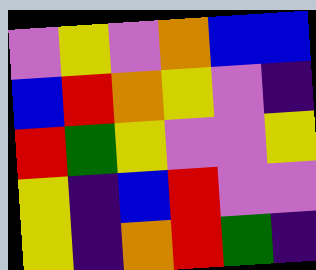[["violet", "yellow", "violet", "orange", "blue", "blue"], ["blue", "red", "orange", "yellow", "violet", "indigo"], ["red", "green", "yellow", "violet", "violet", "yellow"], ["yellow", "indigo", "blue", "red", "violet", "violet"], ["yellow", "indigo", "orange", "red", "green", "indigo"]]